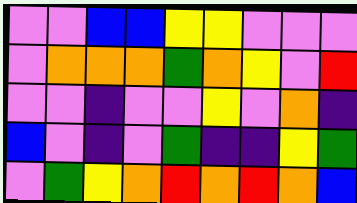[["violet", "violet", "blue", "blue", "yellow", "yellow", "violet", "violet", "violet"], ["violet", "orange", "orange", "orange", "green", "orange", "yellow", "violet", "red"], ["violet", "violet", "indigo", "violet", "violet", "yellow", "violet", "orange", "indigo"], ["blue", "violet", "indigo", "violet", "green", "indigo", "indigo", "yellow", "green"], ["violet", "green", "yellow", "orange", "red", "orange", "red", "orange", "blue"]]